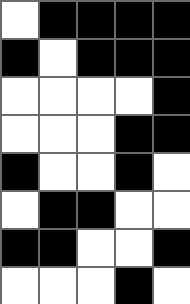[["white", "black", "black", "black", "black"], ["black", "white", "black", "black", "black"], ["white", "white", "white", "white", "black"], ["white", "white", "white", "black", "black"], ["black", "white", "white", "black", "white"], ["white", "black", "black", "white", "white"], ["black", "black", "white", "white", "black"], ["white", "white", "white", "black", "white"]]